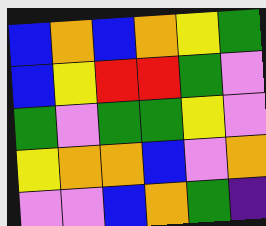[["blue", "orange", "blue", "orange", "yellow", "green"], ["blue", "yellow", "red", "red", "green", "violet"], ["green", "violet", "green", "green", "yellow", "violet"], ["yellow", "orange", "orange", "blue", "violet", "orange"], ["violet", "violet", "blue", "orange", "green", "indigo"]]